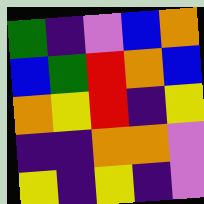[["green", "indigo", "violet", "blue", "orange"], ["blue", "green", "red", "orange", "blue"], ["orange", "yellow", "red", "indigo", "yellow"], ["indigo", "indigo", "orange", "orange", "violet"], ["yellow", "indigo", "yellow", "indigo", "violet"]]